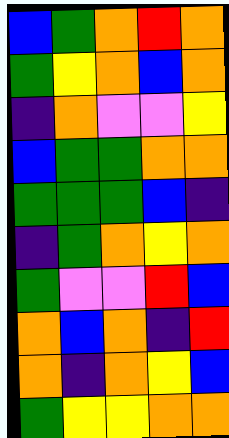[["blue", "green", "orange", "red", "orange"], ["green", "yellow", "orange", "blue", "orange"], ["indigo", "orange", "violet", "violet", "yellow"], ["blue", "green", "green", "orange", "orange"], ["green", "green", "green", "blue", "indigo"], ["indigo", "green", "orange", "yellow", "orange"], ["green", "violet", "violet", "red", "blue"], ["orange", "blue", "orange", "indigo", "red"], ["orange", "indigo", "orange", "yellow", "blue"], ["green", "yellow", "yellow", "orange", "orange"]]